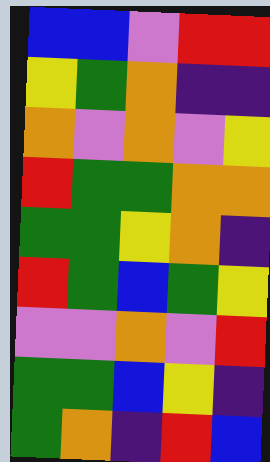[["blue", "blue", "violet", "red", "red"], ["yellow", "green", "orange", "indigo", "indigo"], ["orange", "violet", "orange", "violet", "yellow"], ["red", "green", "green", "orange", "orange"], ["green", "green", "yellow", "orange", "indigo"], ["red", "green", "blue", "green", "yellow"], ["violet", "violet", "orange", "violet", "red"], ["green", "green", "blue", "yellow", "indigo"], ["green", "orange", "indigo", "red", "blue"]]